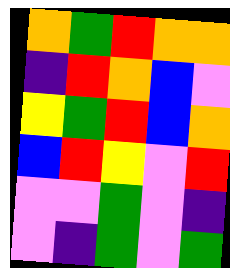[["orange", "green", "red", "orange", "orange"], ["indigo", "red", "orange", "blue", "violet"], ["yellow", "green", "red", "blue", "orange"], ["blue", "red", "yellow", "violet", "red"], ["violet", "violet", "green", "violet", "indigo"], ["violet", "indigo", "green", "violet", "green"]]